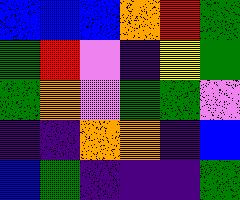[["blue", "blue", "blue", "orange", "red", "green"], ["green", "red", "violet", "indigo", "yellow", "green"], ["green", "orange", "violet", "green", "green", "violet"], ["indigo", "indigo", "orange", "orange", "indigo", "blue"], ["blue", "green", "indigo", "indigo", "indigo", "green"]]